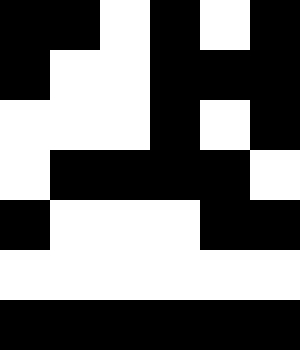[["black", "black", "white", "black", "white", "black"], ["black", "white", "white", "black", "black", "black"], ["white", "white", "white", "black", "white", "black"], ["white", "black", "black", "black", "black", "white"], ["black", "white", "white", "white", "black", "black"], ["white", "white", "white", "white", "white", "white"], ["black", "black", "black", "black", "black", "black"]]